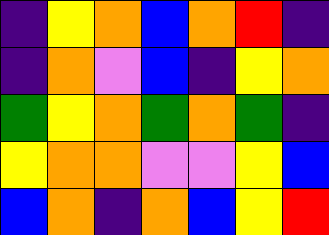[["indigo", "yellow", "orange", "blue", "orange", "red", "indigo"], ["indigo", "orange", "violet", "blue", "indigo", "yellow", "orange"], ["green", "yellow", "orange", "green", "orange", "green", "indigo"], ["yellow", "orange", "orange", "violet", "violet", "yellow", "blue"], ["blue", "orange", "indigo", "orange", "blue", "yellow", "red"]]